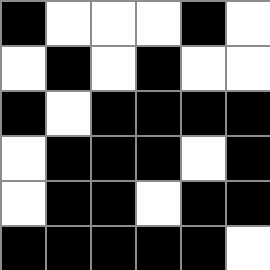[["black", "white", "white", "white", "black", "white"], ["white", "black", "white", "black", "white", "white"], ["black", "white", "black", "black", "black", "black"], ["white", "black", "black", "black", "white", "black"], ["white", "black", "black", "white", "black", "black"], ["black", "black", "black", "black", "black", "white"]]